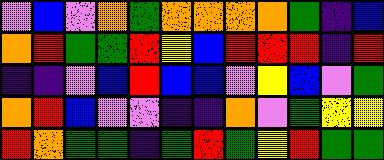[["violet", "blue", "violet", "orange", "green", "orange", "orange", "orange", "orange", "green", "indigo", "blue"], ["orange", "red", "green", "green", "red", "yellow", "blue", "red", "red", "red", "indigo", "red"], ["indigo", "indigo", "violet", "blue", "red", "blue", "blue", "violet", "yellow", "blue", "violet", "green"], ["orange", "red", "blue", "violet", "violet", "indigo", "indigo", "orange", "violet", "green", "yellow", "yellow"], ["red", "orange", "green", "green", "indigo", "green", "red", "green", "yellow", "red", "green", "green"]]